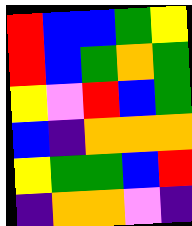[["red", "blue", "blue", "green", "yellow"], ["red", "blue", "green", "orange", "green"], ["yellow", "violet", "red", "blue", "green"], ["blue", "indigo", "orange", "orange", "orange"], ["yellow", "green", "green", "blue", "red"], ["indigo", "orange", "orange", "violet", "indigo"]]